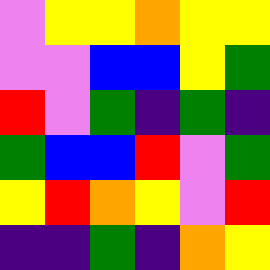[["violet", "yellow", "yellow", "orange", "yellow", "yellow"], ["violet", "violet", "blue", "blue", "yellow", "green"], ["red", "violet", "green", "indigo", "green", "indigo"], ["green", "blue", "blue", "red", "violet", "green"], ["yellow", "red", "orange", "yellow", "violet", "red"], ["indigo", "indigo", "green", "indigo", "orange", "yellow"]]